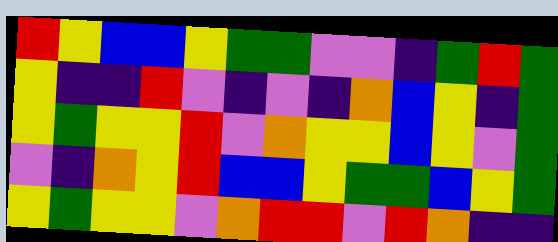[["red", "yellow", "blue", "blue", "yellow", "green", "green", "violet", "violet", "indigo", "green", "red", "green"], ["yellow", "indigo", "indigo", "red", "violet", "indigo", "violet", "indigo", "orange", "blue", "yellow", "indigo", "green"], ["yellow", "green", "yellow", "yellow", "red", "violet", "orange", "yellow", "yellow", "blue", "yellow", "violet", "green"], ["violet", "indigo", "orange", "yellow", "red", "blue", "blue", "yellow", "green", "green", "blue", "yellow", "green"], ["yellow", "green", "yellow", "yellow", "violet", "orange", "red", "red", "violet", "red", "orange", "indigo", "indigo"]]